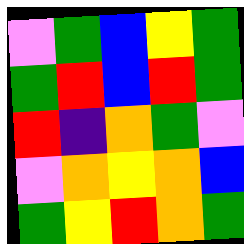[["violet", "green", "blue", "yellow", "green"], ["green", "red", "blue", "red", "green"], ["red", "indigo", "orange", "green", "violet"], ["violet", "orange", "yellow", "orange", "blue"], ["green", "yellow", "red", "orange", "green"]]